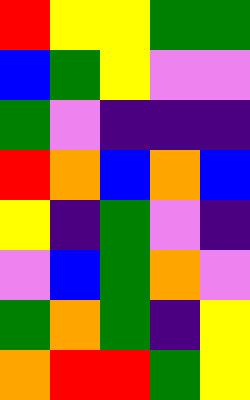[["red", "yellow", "yellow", "green", "green"], ["blue", "green", "yellow", "violet", "violet"], ["green", "violet", "indigo", "indigo", "indigo"], ["red", "orange", "blue", "orange", "blue"], ["yellow", "indigo", "green", "violet", "indigo"], ["violet", "blue", "green", "orange", "violet"], ["green", "orange", "green", "indigo", "yellow"], ["orange", "red", "red", "green", "yellow"]]